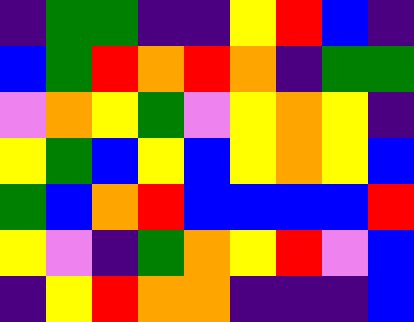[["indigo", "green", "green", "indigo", "indigo", "yellow", "red", "blue", "indigo"], ["blue", "green", "red", "orange", "red", "orange", "indigo", "green", "green"], ["violet", "orange", "yellow", "green", "violet", "yellow", "orange", "yellow", "indigo"], ["yellow", "green", "blue", "yellow", "blue", "yellow", "orange", "yellow", "blue"], ["green", "blue", "orange", "red", "blue", "blue", "blue", "blue", "red"], ["yellow", "violet", "indigo", "green", "orange", "yellow", "red", "violet", "blue"], ["indigo", "yellow", "red", "orange", "orange", "indigo", "indigo", "indigo", "blue"]]